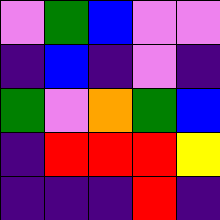[["violet", "green", "blue", "violet", "violet"], ["indigo", "blue", "indigo", "violet", "indigo"], ["green", "violet", "orange", "green", "blue"], ["indigo", "red", "red", "red", "yellow"], ["indigo", "indigo", "indigo", "red", "indigo"]]